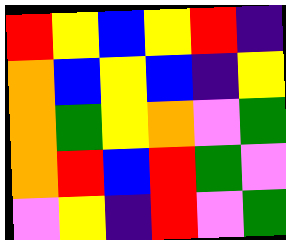[["red", "yellow", "blue", "yellow", "red", "indigo"], ["orange", "blue", "yellow", "blue", "indigo", "yellow"], ["orange", "green", "yellow", "orange", "violet", "green"], ["orange", "red", "blue", "red", "green", "violet"], ["violet", "yellow", "indigo", "red", "violet", "green"]]